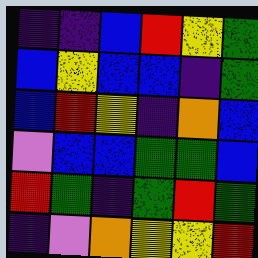[["indigo", "indigo", "blue", "red", "yellow", "green"], ["blue", "yellow", "blue", "blue", "indigo", "green"], ["blue", "red", "yellow", "indigo", "orange", "blue"], ["violet", "blue", "blue", "green", "green", "blue"], ["red", "green", "indigo", "green", "red", "green"], ["indigo", "violet", "orange", "yellow", "yellow", "red"]]